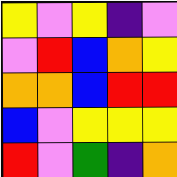[["yellow", "violet", "yellow", "indigo", "violet"], ["violet", "red", "blue", "orange", "yellow"], ["orange", "orange", "blue", "red", "red"], ["blue", "violet", "yellow", "yellow", "yellow"], ["red", "violet", "green", "indigo", "orange"]]